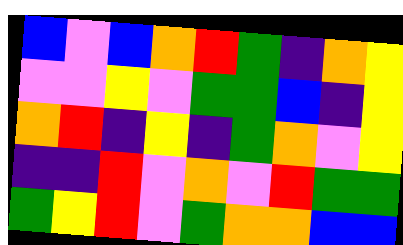[["blue", "violet", "blue", "orange", "red", "green", "indigo", "orange", "yellow"], ["violet", "violet", "yellow", "violet", "green", "green", "blue", "indigo", "yellow"], ["orange", "red", "indigo", "yellow", "indigo", "green", "orange", "violet", "yellow"], ["indigo", "indigo", "red", "violet", "orange", "violet", "red", "green", "green"], ["green", "yellow", "red", "violet", "green", "orange", "orange", "blue", "blue"]]